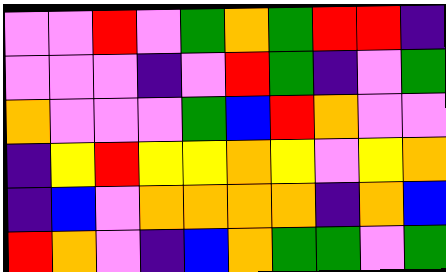[["violet", "violet", "red", "violet", "green", "orange", "green", "red", "red", "indigo"], ["violet", "violet", "violet", "indigo", "violet", "red", "green", "indigo", "violet", "green"], ["orange", "violet", "violet", "violet", "green", "blue", "red", "orange", "violet", "violet"], ["indigo", "yellow", "red", "yellow", "yellow", "orange", "yellow", "violet", "yellow", "orange"], ["indigo", "blue", "violet", "orange", "orange", "orange", "orange", "indigo", "orange", "blue"], ["red", "orange", "violet", "indigo", "blue", "orange", "green", "green", "violet", "green"]]